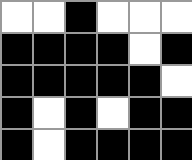[["white", "white", "black", "white", "white", "white"], ["black", "black", "black", "black", "white", "black"], ["black", "black", "black", "black", "black", "white"], ["black", "white", "black", "white", "black", "black"], ["black", "white", "black", "black", "black", "black"]]